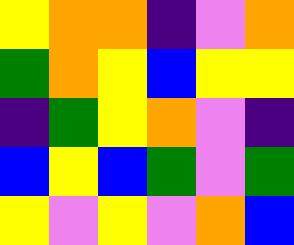[["yellow", "orange", "orange", "indigo", "violet", "orange"], ["green", "orange", "yellow", "blue", "yellow", "yellow"], ["indigo", "green", "yellow", "orange", "violet", "indigo"], ["blue", "yellow", "blue", "green", "violet", "green"], ["yellow", "violet", "yellow", "violet", "orange", "blue"]]